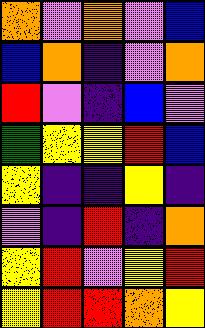[["orange", "violet", "orange", "violet", "blue"], ["blue", "orange", "indigo", "violet", "orange"], ["red", "violet", "indigo", "blue", "violet"], ["green", "yellow", "yellow", "red", "blue"], ["yellow", "indigo", "indigo", "yellow", "indigo"], ["violet", "indigo", "red", "indigo", "orange"], ["yellow", "red", "violet", "yellow", "red"], ["yellow", "red", "red", "orange", "yellow"]]